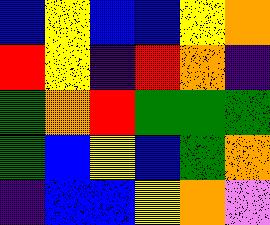[["blue", "yellow", "blue", "blue", "yellow", "orange"], ["red", "yellow", "indigo", "red", "orange", "indigo"], ["green", "orange", "red", "green", "green", "green"], ["green", "blue", "yellow", "blue", "green", "orange"], ["indigo", "blue", "blue", "yellow", "orange", "violet"]]